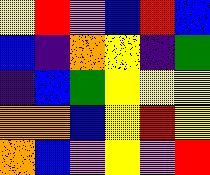[["yellow", "red", "violet", "blue", "red", "blue"], ["blue", "indigo", "orange", "yellow", "indigo", "green"], ["indigo", "blue", "green", "yellow", "yellow", "yellow"], ["orange", "orange", "blue", "yellow", "red", "yellow"], ["orange", "blue", "violet", "yellow", "violet", "red"]]